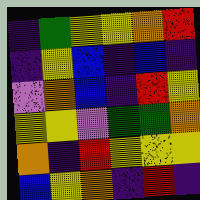[["indigo", "green", "yellow", "yellow", "orange", "red"], ["indigo", "yellow", "blue", "indigo", "blue", "indigo"], ["violet", "orange", "blue", "indigo", "red", "yellow"], ["yellow", "yellow", "violet", "green", "green", "orange"], ["orange", "indigo", "red", "yellow", "yellow", "yellow"], ["blue", "yellow", "orange", "indigo", "red", "indigo"]]